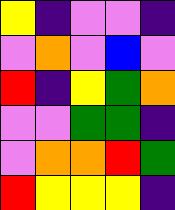[["yellow", "indigo", "violet", "violet", "indigo"], ["violet", "orange", "violet", "blue", "violet"], ["red", "indigo", "yellow", "green", "orange"], ["violet", "violet", "green", "green", "indigo"], ["violet", "orange", "orange", "red", "green"], ["red", "yellow", "yellow", "yellow", "indigo"]]